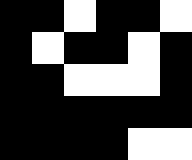[["black", "black", "white", "black", "black", "white"], ["black", "white", "black", "black", "white", "black"], ["black", "black", "white", "white", "white", "black"], ["black", "black", "black", "black", "black", "black"], ["black", "black", "black", "black", "white", "white"]]